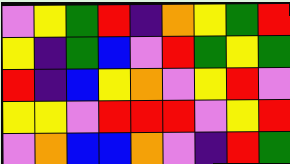[["violet", "yellow", "green", "red", "indigo", "orange", "yellow", "green", "red"], ["yellow", "indigo", "green", "blue", "violet", "red", "green", "yellow", "green"], ["red", "indigo", "blue", "yellow", "orange", "violet", "yellow", "red", "violet"], ["yellow", "yellow", "violet", "red", "red", "red", "violet", "yellow", "red"], ["violet", "orange", "blue", "blue", "orange", "violet", "indigo", "red", "green"]]